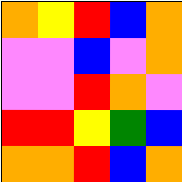[["orange", "yellow", "red", "blue", "orange"], ["violet", "violet", "blue", "violet", "orange"], ["violet", "violet", "red", "orange", "violet"], ["red", "red", "yellow", "green", "blue"], ["orange", "orange", "red", "blue", "orange"]]